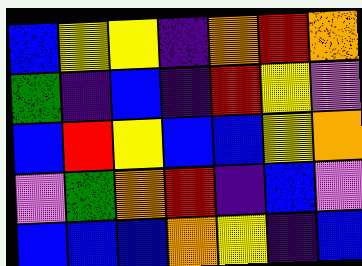[["blue", "yellow", "yellow", "indigo", "orange", "red", "orange"], ["green", "indigo", "blue", "indigo", "red", "yellow", "violet"], ["blue", "red", "yellow", "blue", "blue", "yellow", "orange"], ["violet", "green", "orange", "red", "indigo", "blue", "violet"], ["blue", "blue", "blue", "orange", "yellow", "indigo", "blue"]]